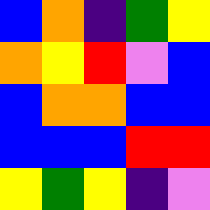[["blue", "orange", "indigo", "green", "yellow"], ["orange", "yellow", "red", "violet", "blue"], ["blue", "orange", "orange", "blue", "blue"], ["blue", "blue", "blue", "red", "red"], ["yellow", "green", "yellow", "indigo", "violet"]]